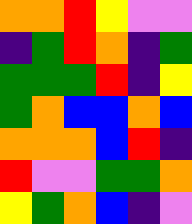[["orange", "orange", "red", "yellow", "violet", "violet"], ["indigo", "green", "red", "orange", "indigo", "green"], ["green", "green", "green", "red", "indigo", "yellow"], ["green", "orange", "blue", "blue", "orange", "blue"], ["orange", "orange", "orange", "blue", "red", "indigo"], ["red", "violet", "violet", "green", "green", "orange"], ["yellow", "green", "orange", "blue", "indigo", "violet"]]